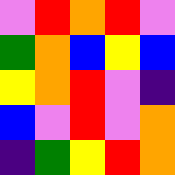[["violet", "red", "orange", "red", "violet"], ["green", "orange", "blue", "yellow", "blue"], ["yellow", "orange", "red", "violet", "indigo"], ["blue", "violet", "red", "violet", "orange"], ["indigo", "green", "yellow", "red", "orange"]]